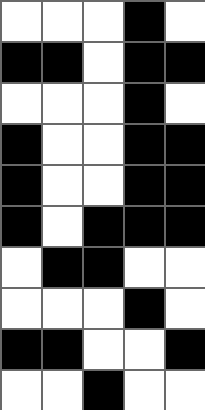[["white", "white", "white", "black", "white"], ["black", "black", "white", "black", "black"], ["white", "white", "white", "black", "white"], ["black", "white", "white", "black", "black"], ["black", "white", "white", "black", "black"], ["black", "white", "black", "black", "black"], ["white", "black", "black", "white", "white"], ["white", "white", "white", "black", "white"], ["black", "black", "white", "white", "black"], ["white", "white", "black", "white", "white"]]